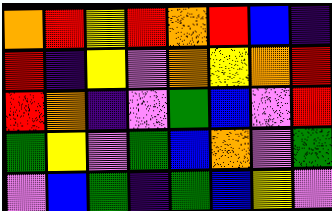[["orange", "red", "yellow", "red", "orange", "red", "blue", "indigo"], ["red", "indigo", "yellow", "violet", "orange", "yellow", "orange", "red"], ["red", "orange", "indigo", "violet", "green", "blue", "violet", "red"], ["green", "yellow", "violet", "green", "blue", "orange", "violet", "green"], ["violet", "blue", "green", "indigo", "green", "blue", "yellow", "violet"]]